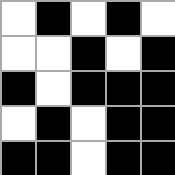[["white", "black", "white", "black", "white"], ["white", "white", "black", "white", "black"], ["black", "white", "black", "black", "black"], ["white", "black", "white", "black", "black"], ["black", "black", "white", "black", "black"]]